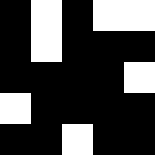[["black", "white", "black", "white", "white"], ["black", "white", "black", "black", "black"], ["black", "black", "black", "black", "white"], ["white", "black", "black", "black", "black"], ["black", "black", "white", "black", "black"]]